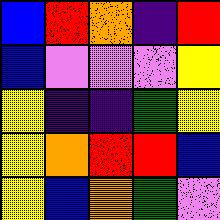[["blue", "red", "orange", "indigo", "red"], ["blue", "violet", "violet", "violet", "yellow"], ["yellow", "indigo", "indigo", "green", "yellow"], ["yellow", "orange", "red", "red", "blue"], ["yellow", "blue", "orange", "green", "violet"]]